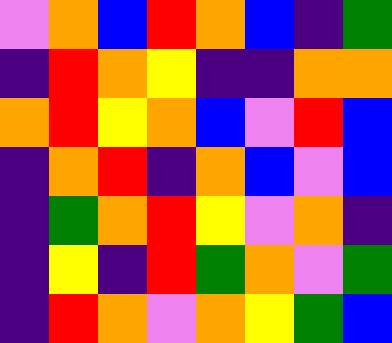[["violet", "orange", "blue", "red", "orange", "blue", "indigo", "green"], ["indigo", "red", "orange", "yellow", "indigo", "indigo", "orange", "orange"], ["orange", "red", "yellow", "orange", "blue", "violet", "red", "blue"], ["indigo", "orange", "red", "indigo", "orange", "blue", "violet", "blue"], ["indigo", "green", "orange", "red", "yellow", "violet", "orange", "indigo"], ["indigo", "yellow", "indigo", "red", "green", "orange", "violet", "green"], ["indigo", "red", "orange", "violet", "orange", "yellow", "green", "blue"]]